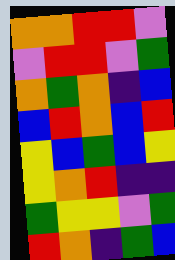[["orange", "orange", "red", "red", "violet"], ["violet", "red", "red", "violet", "green"], ["orange", "green", "orange", "indigo", "blue"], ["blue", "red", "orange", "blue", "red"], ["yellow", "blue", "green", "blue", "yellow"], ["yellow", "orange", "red", "indigo", "indigo"], ["green", "yellow", "yellow", "violet", "green"], ["red", "orange", "indigo", "green", "blue"]]